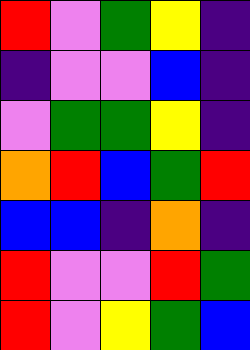[["red", "violet", "green", "yellow", "indigo"], ["indigo", "violet", "violet", "blue", "indigo"], ["violet", "green", "green", "yellow", "indigo"], ["orange", "red", "blue", "green", "red"], ["blue", "blue", "indigo", "orange", "indigo"], ["red", "violet", "violet", "red", "green"], ["red", "violet", "yellow", "green", "blue"]]